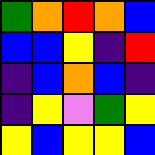[["green", "orange", "red", "orange", "blue"], ["blue", "blue", "yellow", "indigo", "red"], ["indigo", "blue", "orange", "blue", "indigo"], ["indigo", "yellow", "violet", "green", "yellow"], ["yellow", "blue", "yellow", "yellow", "blue"]]